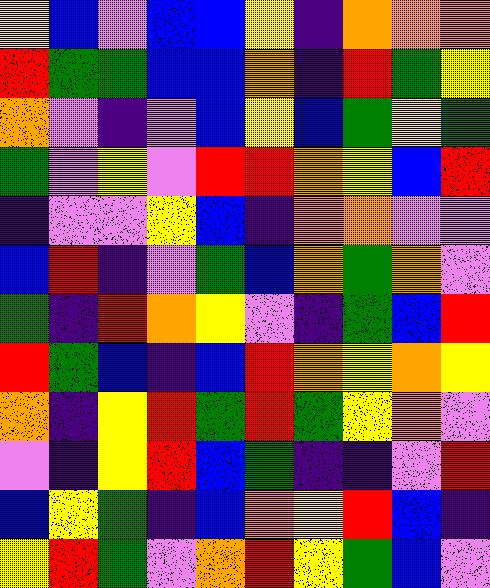[["yellow", "blue", "violet", "blue", "blue", "yellow", "indigo", "orange", "orange", "orange"], ["red", "green", "green", "blue", "blue", "orange", "indigo", "red", "green", "yellow"], ["orange", "violet", "indigo", "violet", "blue", "yellow", "blue", "green", "yellow", "green"], ["green", "violet", "yellow", "violet", "red", "red", "orange", "yellow", "blue", "red"], ["indigo", "violet", "violet", "yellow", "blue", "indigo", "orange", "orange", "violet", "violet"], ["blue", "red", "indigo", "violet", "green", "blue", "orange", "green", "orange", "violet"], ["green", "indigo", "red", "orange", "yellow", "violet", "indigo", "green", "blue", "red"], ["red", "green", "blue", "indigo", "blue", "red", "orange", "yellow", "orange", "yellow"], ["orange", "indigo", "yellow", "red", "green", "red", "green", "yellow", "orange", "violet"], ["violet", "indigo", "yellow", "red", "blue", "green", "indigo", "indigo", "violet", "red"], ["blue", "yellow", "green", "indigo", "blue", "orange", "yellow", "red", "blue", "indigo"], ["yellow", "red", "green", "violet", "orange", "red", "yellow", "green", "blue", "violet"]]